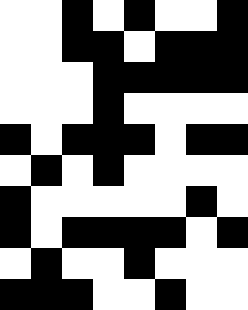[["white", "white", "black", "white", "black", "white", "white", "black"], ["white", "white", "black", "black", "white", "black", "black", "black"], ["white", "white", "white", "black", "black", "black", "black", "black"], ["white", "white", "white", "black", "white", "white", "white", "white"], ["black", "white", "black", "black", "black", "white", "black", "black"], ["white", "black", "white", "black", "white", "white", "white", "white"], ["black", "white", "white", "white", "white", "white", "black", "white"], ["black", "white", "black", "black", "black", "black", "white", "black"], ["white", "black", "white", "white", "black", "white", "white", "white"], ["black", "black", "black", "white", "white", "black", "white", "white"]]